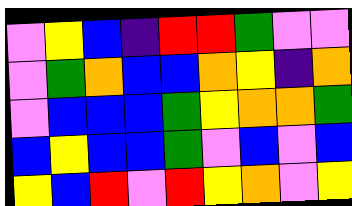[["violet", "yellow", "blue", "indigo", "red", "red", "green", "violet", "violet"], ["violet", "green", "orange", "blue", "blue", "orange", "yellow", "indigo", "orange"], ["violet", "blue", "blue", "blue", "green", "yellow", "orange", "orange", "green"], ["blue", "yellow", "blue", "blue", "green", "violet", "blue", "violet", "blue"], ["yellow", "blue", "red", "violet", "red", "yellow", "orange", "violet", "yellow"]]